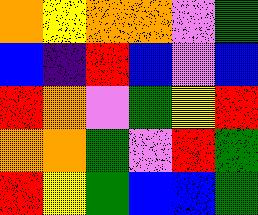[["orange", "yellow", "orange", "orange", "violet", "green"], ["blue", "indigo", "red", "blue", "violet", "blue"], ["red", "orange", "violet", "green", "yellow", "red"], ["orange", "orange", "green", "violet", "red", "green"], ["red", "yellow", "green", "blue", "blue", "green"]]